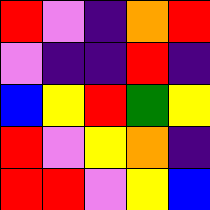[["red", "violet", "indigo", "orange", "red"], ["violet", "indigo", "indigo", "red", "indigo"], ["blue", "yellow", "red", "green", "yellow"], ["red", "violet", "yellow", "orange", "indigo"], ["red", "red", "violet", "yellow", "blue"]]